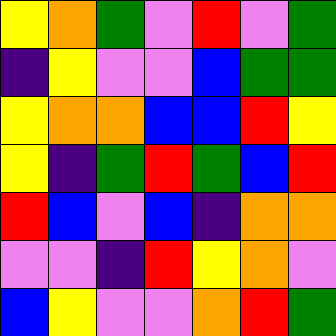[["yellow", "orange", "green", "violet", "red", "violet", "green"], ["indigo", "yellow", "violet", "violet", "blue", "green", "green"], ["yellow", "orange", "orange", "blue", "blue", "red", "yellow"], ["yellow", "indigo", "green", "red", "green", "blue", "red"], ["red", "blue", "violet", "blue", "indigo", "orange", "orange"], ["violet", "violet", "indigo", "red", "yellow", "orange", "violet"], ["blue", "yellow", "violet", "violet", "orange", "red", "green"]]